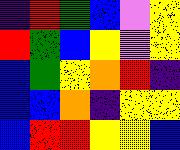[["indigo", "red", "green", "blue", "violet", "yellow"], ["red", "green", "blue", "yellow", "violet", "yellow"], ["blue", "green", "yellow", "orange", "red", "indigo"], ["blue", "blue", "orange", "indigo", "yellow", "yellow"], ["blue", "red", "red", "yellow", "yellow", "blue"]]